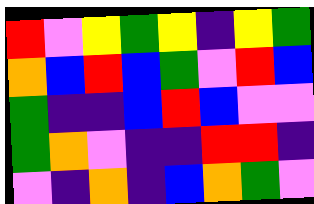[["red", "violet", "yellow", "green", "yellow", "indigo", "yellow", "green"], ["orange", "blue", "red", "blue", "green", "violet", "red", "blue"], ["green", "indigo", "indigo", "blue", "red", "blue", "violet", "violet"], ["green", "orange", "violet", "indigo", "indigo", "red", "red", "indigo"], ["violet", "indigo", "orange", "indigo", "blue", "orange", "green", "violet"]]